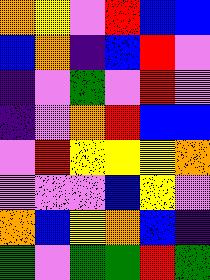[["orange", "yellow", "violet", "red", "blue", "blue"], ["blue", "orange", "indigo", "blue", "red", "violet"], ["indigo", "violet", "green", "violet", "red", "violet"], ["indigo", "violet", "orange", "red", "blue", "blue"], ["violet", "red", "yellow", "yellow", "yellow", "orange"], ["violet", "violet", "violet", "blue", "yellow", "violet"], ["orange", "blue", "yellow", "orange", "blue", "indigo"], ["green", "violet", "green", "green", "red", "green"]]